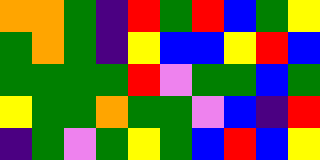[["orange", "orange", "green", "indigo", "red", "green", "red", "blue", "green", "yellow"], ["green", "orange", "green", "indigo", "yellow", "blue", "blue", "yellow", "red", "blue"], ["green", "green", "green", "green", "red", "violet", "green", "green", "blue", "green"], ["yellow", "green", "green", "orange", "green", "green", "violet", "blue", "indigo", "red"], ["indigo", "green", "violet", "green", "yellow", "green", "blue", "red", "blue", "yellow"]]